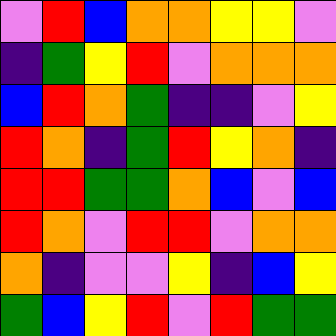[["violet", "red", "blue", "orange", "orange", "yellow", "yellow", "violet"], ["indigo", "green", "yellow", "red", "violet", "orange", "orange", "orange"], ["blue", "red", "orange", "green", "indigo", "indigo", "violet", "yellow"], ["red", "orange", "indigo", "green", "red", "yellow", "orange", "indigo"], ["red", "red", "green", "green", "orange", "blue", "violet", "blue"], ["red", "orange", "violet", "red", "red", "violet", "orange", "orange"], ["orange", "indigo", "violet", "violet", "yellow", "indigo", "blue", "yellow"], ["green", "blue", "yellow", "red", "violet", "red", "green", "green"]]